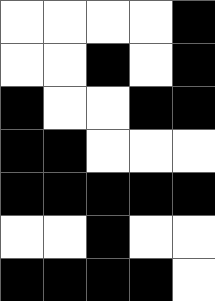[["white", "white", "white", "white", "black"], ["white", "white", "black", "white", "black"], ["black", "white", "white", "black", "black"], ["black", "black", "white", "white", "white"], ["black", "black", "black", "black", "black"], ["white", "white", "black", "white", "white"], ["black", "black", "black", "black", "white"]]